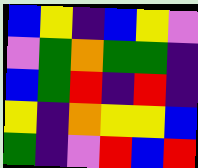[["blue", "yellow", "indigo", "blue", "yellow", "violet"], ["violet", "green", "orange", "green", "green", "indigo"], ["blue", "green", "red", "indigo", "red", "indigo"], ["yellow", "indigo", "orange", "yellow", "yellow", "blue"], ["green", "indigo", "violet", "red", "blue", "red"]]